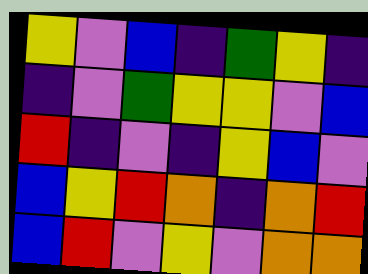[["yellow", "violet", "blue", "indigo", "green", "yellow", "indigo"], ["indigo", "violet", "green", "yellow", "yellow", "violet", "blue"], ["red", "indigo", "violet", "indigo", "yellow", "blue", "violet"], ["blue", "yellow", "red", "orange", "indigo", "orange", "red"], ["blue", "red", "violet", "yellow", "violet", "orange", "orange"]]